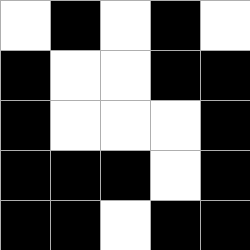[["white", "black", "white", "black", "white"], ["black", "white", "white", "black", "black"], ["black", "white", "white", "white", "black"], ["black", "black", "black", "white", "black"], ["black", "black", "white", "black", "black"]]